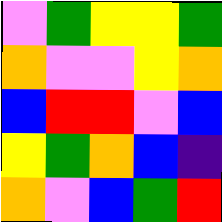[["violet", "green", "yellow", "yellow", "green"], ["orange", "violet", "violet", "yellow", "orange"], ["blue", "red", "red", "violet", "blue"], ["yellow", "green", "orange", "blue", "indigo"], ["orange", "violet", "blue", "green", "red"]]